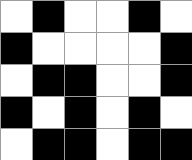[["white", "black", "white", "white", "black", "white"], ["black", "white", "white", "white", "white", "black"], ["white", "black", "black", "white", "white", "black"], ["black", "white", "black", "white", "black", "white"], ["white", "black", "black", "white", "black", "black"]]